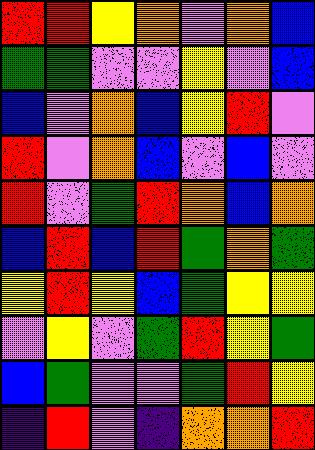[["red", "red", "yellow", "orange", "violet", "orange", "blue"], ["green", "green", "violet", "violet", "yellow", "violet", "blue"], ["blue", "violet", "orange", "blue", "yellow", "red", "violet"], ["red", "violet", "orange", "blue", "violet", "blue", "violet"], ["red", "violet", "green", "red", "orange", "blue", "orange"], ["blue", "red", "blue", "red", "green", "orange", "green"], ["yellow", "red", "yellow", "blue", "green", "yellow", "yellow"], ["violet", "yellow", "violet", "green", "red", "yellow", "green"], ["blue", "green", "violet", "violet", "green", "red", "yellow"], ["indigo", "red", "violet", "indigo", "orange", "orange", "red"]]